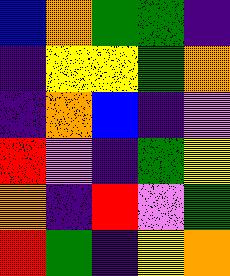[["blue", "orange", "green", "green", "indigo"], ["indigo", "yellow", "yellow", "green", "orange"], ["indigo", "orange", "blue", "indigo", "violet"], ["red", "violet", "indigo", "green", "yellow"], ["orange", "indigo", "red", "violet", "green"], ["red", "green", "indigo", "yellow", "orange"]]